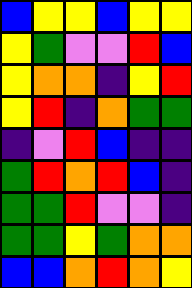[["blue", "yellow", "yellow", "blue", "yellow", "yellow"], ["yellow", "green", "violet", "violet", "red", "blue"], ["yellow", "orange", "orange", "indigo", "yellow", "red"], ["yellow", "red", "indigo", "orange", "green", "green"], ["indigo", "violet", "red", "blue", "indigo", "indigo"], ["green", "red", "orange", "red", "blue", "indigo"], ["green", "green", "red", "violet", "violet", "indigo"], ["green", "green", "yellow", "green", "orange", "orange"], ["blue", "blue", "orange", "red", "orange", "yellow"]]